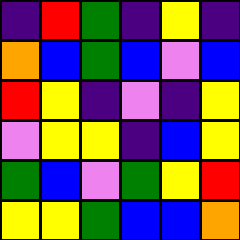[["indigo", "red", "green", "indigo", "yellow", "indigo"], ["orange", "blue", "green", "blue", "violet", "blue"], ["red", "yellow", "indigo", "violet", "indigo", "yellow"], ["violet", "yellow", "yellow", "indigo", "blue", "yellow"], ["green", "blue", "violet", "green", "yellow", "red"], ["yellow", "yellow", "green", "blue", "blue", "orange"]]